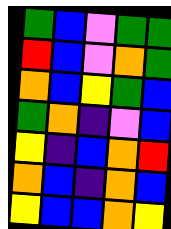[["green", "blue", "violet", "green", "green"], ["red", "blue", "violet", "orange", "green"], ["orange", "blue", "yellow", "green", "blue"], ["green", "orange", "indigo", "violet", "blue"], ["yellow", "indigo", "blue", "orange", "red"], ["orange", "blue", "indigo", "orange", "blue"], ["yellow", "blue", "blue", "orange", "yellow"]]